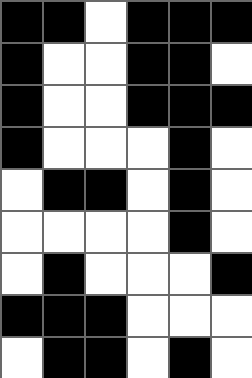[["black", "black", "white", "black", "black", "black"], ["black", "white", "white", "black", "black", "white"], ["black", "white", "white", "black", "black", "black"], ["black", "white", "white", "white", "black", "white"], ["white", "black", "black", "white", "black", "white"], ["white", "white", "white", "white", "black", "white"], ["white", "black", "white", "white", "white", "black"], ["black", "black", "black", "white", "white", "white"], ["white", "black", "black", "white", "black", "white"]]